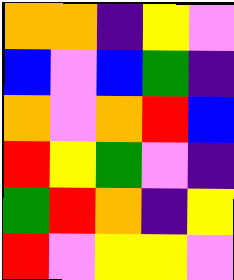[["orange", "orange", "indigo", "yellow", "violet"], ["blue", "violet", "blue", "green", "indigo"], ["orange", "violet", "orange", "red", "blue"], ["red", "yellow", "green", "violet", "indigo"], ["green", "red", "orange", "indigo", "yellow"], ["red", "violet", "yellow", "yellow", "violet"]]